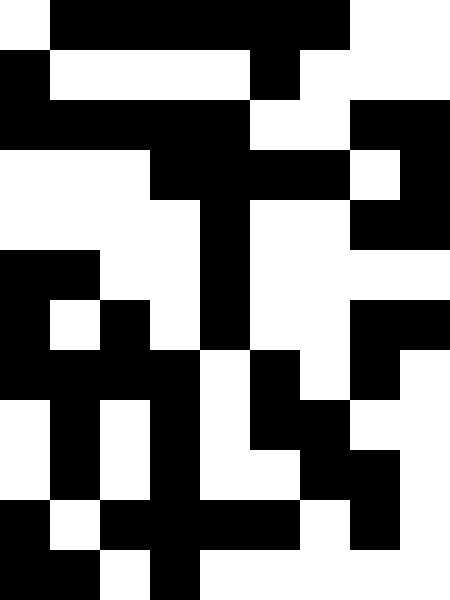[["white", "black", "black", "black", "black", "black", "black", "white", "white"], ["black", "white", "white", "white", "white", "black", "white", "white", "white"], ["black", "black", "black", "black", "black", "white", "white", "black", "black"], ["white", "white", "white", "black", "black", "black", "black", "white", "black"], ["white", "white", "white", "white", "black", "white", "white", "black", "black"], ["black", "black", "white", "white", "black", "white", "white", "white", "white"], ["black", "white", "black", "white", "black", "white", "white", "black", "black"], ["black", "black", "black", "black", "white", "black", "white", "black", "white"], ["white", "black", "white", "black", "white", "black", "black", "white", "white"], ["white", "black", "white", "black", "white", "white", "black", "black", "white"], ["black", "white", "black", "black", "black", "black", "white", "black", "white"], ["black", "black", "white", "black", "white", "white", "white", "white", "white"]]